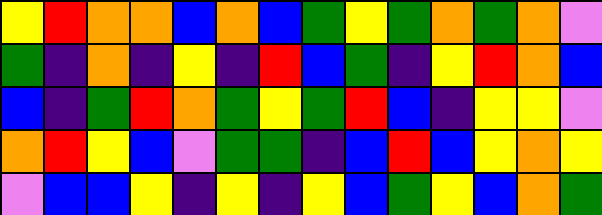[["yellow", "red", "orange", "orange", "blue", "orange", "blue", "green", "yellow", "green", "orange", "green", "orange", "violet"], ["green", "indigo", "orange", "indigo", "yellow", "indigo", "red", "blue", "green", "indigo", "yellow", "red", "orange", "blue"], ["blue", "indigo", "green", "red", "orange", "green", "yellow", "green", "red", "blue", "indigo", "yellow", "yellow", "violet"], ["orange", "red", "yellow", "blue", "violet", "green", "green", "indigo", "blue", "red", "blue", "yellow", "orange", "yellow"], ["violet", "blue", "blue", "yellow", "indigo", "yellow", "indigo", "yellow", "blue", "green", "yellow", "blue", "orange", "green"]]